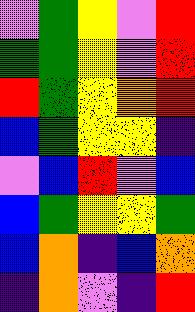[["violet", "green", "yellow", "violet", "red"], ["green", "green", "yellow", "violet", "red"], ["red", "green", "yellow", "orange", "red"], ["blue", "green", "yellow", "yellow", "indigo"], ["violet", "blue", "red", "violet", "blue"], ["blue", "green", "yellow", "yellow", "green"], ["blue", "orange", "indigo", "blue", "orange"], ["indigo", "orange", "violet", "indigo", "red"]]